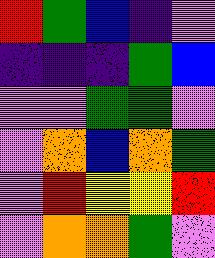[["red", "green", "blue", "indigo", "violet"], ["indigo", "indigo", "indigo", "green", "blue"], ["violet", "violet", "green", "green", "violet"], ["violet", "orange", "blue", "orange", "green"], ["violet", "red", "yellow", "yellow", "red"], ["violet", "orange", "orange", "green", "violet"]]